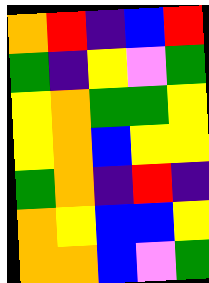[["orange", "red", "indigo", "blue", "red"], ["green", "indigo", "yellow", "violet", "green"], ["yellow", "orange", "green", "green", "yellow"], ["yellow", "orange", "blue", "yellow", "yellow"], ["green", "orange", "indigo", "red", "indigo"], ["orange", "yellow", "blue", "blue", "yellow"], ["orange", "orange", "blue", "violet", "green"]]